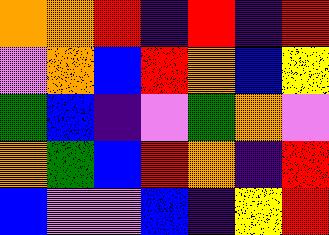[["orange", "orange", "red", "indigo", "red", "indigo", "red"], ["violet", "orange", "blue", "red", "orange", "blue", "yellow"], ["green", "blue", "indigo", "violet", "green", "orange", "violet"], ["orange", "green", "blue", "red", "orange", "indigo", "red"], ["blue", "violet", "violet", "blue", "indigo", "yellow", "red"]]